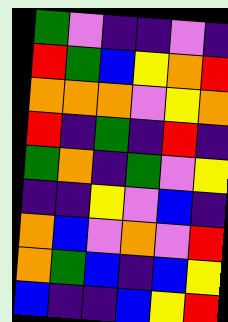[["green", "violet", "indigo", "indigo", "violet", "indigo"], ["red", "green", "blue", "yellow", "orange", "red"], ["orange", "orange", "orange", "violet", "yellow", "orange"], ["red", "indigo", "green", "indigo", "red", "indigo"], ["green", "orange", "indigo", "green", "violet", "yellow"], ["indigo", "indigo", "yellow", "violet", "blue", "indigo"], ["orange", "blue", "violet", "orange", "violet", "red"], ["orange", "green", "blue", "indigo", "blue", "yellow"], ["blue", "indigo", "indigo", "blue", "yellow", "red"]]